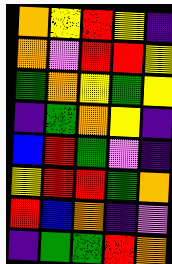[["orange", "yellow", "red", "yellow", "indigo"], ["orange", "violet", "red", "red", "yellow"], ["green", "orange", "yellow", "green", "yellow"], ["indigo", "green", "orange", "yellow", "indigo"], ["blue", "red", "green", "violet", "indigo"], ["yellow", "red", "red", "green", "orange"], ["red", "blue", "orange", "indigo", "violet"], ["indigo", "green", "green", "red", "orange"]]